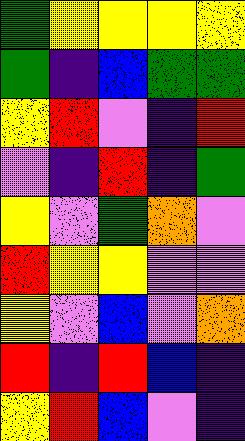[["green", "yellow", "yellow", "yellow", "yellow"], ["green", "indigo", "blue", "green", "green"], ["yellow", "red", "violet", "indigo", "red"], ["violet", "indigo", "red", "indigo", "green"], ["yellow", "violet", "green", "orange", "violet"], ["red", "yellow", "yellow", "violet", "violet"], ["yellow", "violet", "blue", "violet", "orange"], ["red", "indigo", "red", "blue", "indigo"], ["yellow", "red", "blue", "violet", "indigo"]]